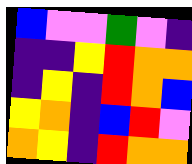[["blue", "violet", "violet", "green", "violet", "indigo"], ["indigo", "indigo", "yellow", "red", "orange", "orange"], ["indigo", "yellow", "indigo", "red", "orange", "blue"], ["yellow", "orange", "indigo", "blue", "red", "violet"], ["orange", "yellow", "indigo", "red", "orange", "orange"]]